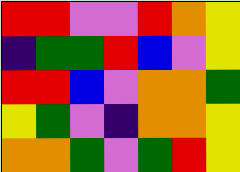[["red", "red", "violet", "violet", "red", "orange", "yellow"], ["indigo", "green", "green", "red", "blue", "violet", "yellow"], ["red", "red", "blue", "violet", "orange", "orange", "green"], ["yellow", "green", "violet", "indigo", "orange", "orange", "yellow"], ["orange", "orange", "green", "violet", "green", "red", "yellow"]]